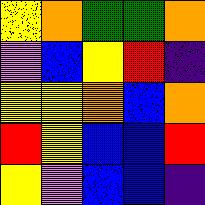[["yellow", "orange", "green", "green", "orange"], ["violet", "blue", "yellow", "red", "indigo"], ["yellow", "yellow", "orange", "blue", "orange"], ["red", "yellow", "blue", "blue", "red"], ["yellow", "violet", "blue", "blue", "indigo"]]